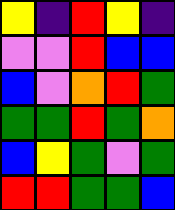[["yellow", "indigo", "red", "yellow", "indigo"], ["violet", "violet", "red", "blue", "blue"], ["blue", "violet", "orange", "red", "green"], ["green", "green", "red", "green", "orange"], ["blue", "yellow", "green", "violet", "green"], ["red", "red", "green", "green", "blue"]]